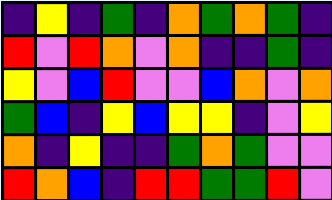[["indigo", "yellow", "indigo", "green", "indigo", "orange", "green", "orange", "green", "indigo"], ["red", "violet", "red", "orange", "violet", "orange", "indigo", "indigo", "green", "indigo"], ["yellow", "violet", "blue", "red", "violet", "violet", "blue", "orange", "violet", "orange"], ["green", "blue", "indigo", "yellow", "blue", "yellow", "yellow", "indigo", "violet", "yellow"], ["orange", "indigo", "yellow", "indigo", "indigo", "green", "orange", "green", "violet", "violet"], ["red", "orange", "blue", "indigo", "red", "red", "green", "green", "red", "violet"]]